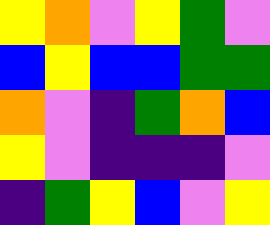[["yellow", "orange", "violet", "yellow", "green", "violet"], ["blue", "yellow", "blue", "blue", "green", "green"], ["orange", "violet", "indigo", "green", "orange", "blue"], ["yellow", "violet", "indigo", "indigo", "indigo", "violet"], ["indigo", "green", "yellow", "blue", "violet", "yellow"]]